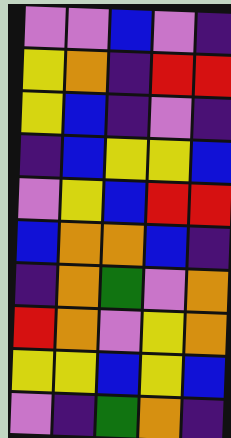[["violet", "violet", "blue", "violet", "indigo"], ["yellow", "orange", "indigo", "red", "red"], ["yellow", "blue", "indigo", "violet", "indigo"], ["indigo", "blue", "yellow", "yellow", "blue"], ["violet", "yellow", "blue", "red", "red"], ["blue", "orange", "orange", "blue", "indigo"], ["indigo", "orange", "green", "violet", "orange"], ["red", "orange", "violet", "yellow", "orange"], ["yellow", "yellow", "blue", "yellow", "blue"], ["violet", "indigo", "green", "orange", "indigo"]]